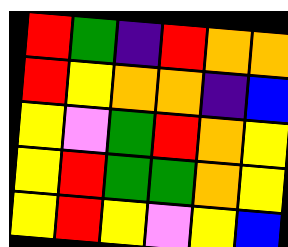[["red", "green", "indigo", "red", "orange", "orange"], ["red", "yellow", "orange", "orange", "indigo", "blue"], ["yellow", "violet", "green", "red", "orange", "yellow"], ["yellow", "red", "green", "green", "orange", "yellow"], ["yellow", "red", "yellow", "violet", "yellow", "blue"]]